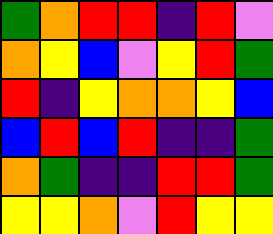[["green", "orange", "red", "red", "indigo", "red", "violet"], ["orange", "yellow", "blue", "violet", "yellow", "red", "green"], ["red", "indigo", "yellow", "orange", "orange", "yellow", "blue"], ["blue", "red", "blue", "red", "indigo", "indigo", "green"], ["orange", "green", "indigo", "indigo", "red", "red", "green"], ["yellow", "yellow", "orange", "violet", "red", "yellow", "yellow"]]